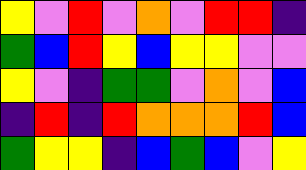[["yellow", "violet", "red", "violet", "orange", "violet", "red", "red", "indigo"], ["green", "blue", "red", "yellow", "blue", "yellow", "yellow", "violet", "violet"], ["yellow", "violet", "indigo", "green", "green", "violet", "orange", "violet", "blue"], ["indigo", "red", "indigo", "red", "orange", "orange", "orange", "red", "blue"], ["green", "yellow", "yellow", "indigo", "blue", "green", "blue", "violet", "yellow"]]